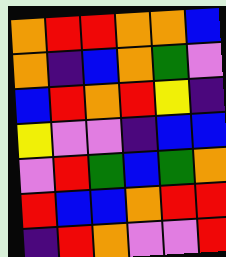[["orange", "red", "red", "orange", "orange", "blue"], ["orange", "indigo", "blue", "orange", "green", "violet"], ["blue", "red", "orange", "red", "yellow", "indigo"], ["yellow", "violet", "violet", "indigo", "blue", "blue"], ["violet", "red", "green", "blue", "green", "orange"], ["red", "blue", "blue", "orange", "red", "red"], ["indigo", "red", "orange", "violet", "violet", "red"]]